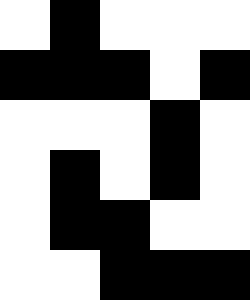[["white", "black", "white", "white", "white"], ["black", "black", "black", "white", "black"], ["white", "white", "white", "black", "white"], ["white", "black", "white", "black", "white"], ["white", "black", "black", "white", "white"], ["white", "white", "black", "black", "black"]]